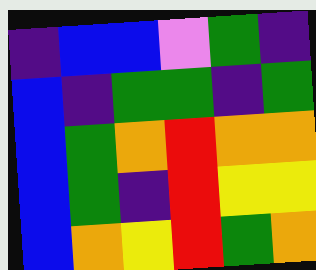[["indigo", "blue", "blue", "violet", "green", "indigo"], ["blue", "indigo", "green", "green", "indigo", "green"], ["blue", "green", "orange", "red", "orange", "orange"], ["blue", "green", "indigo", "red", "yellow", "yellow"], ["blue", "orange", "yellow", "red", "green", "orange"]]